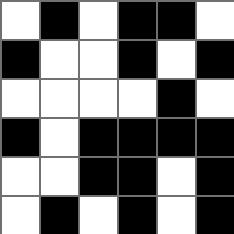[["white", "black", "white", "black", "black", "white"], ["black", "white", "white", "black", "white", "black"], ["white", "white", "white", "white", "black", "white"], ["black", "white", "black", "black", "black", "black"], ["white", "white", "black", "black", "white", "black"], ["white", "black", "white", "black", "white", "black"]]